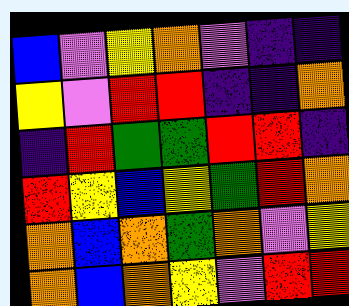[["blue", "violet", "yellow", "orange", "violet", "indigo", "indigo"], ["yellow", "violet", "red", "red", "indigo", "indigo", "orange"], ["indigo", "red", "green", "green", "red", "red", "indigo"], ["red", "yellow", "blue", "yellow", "green", "red", "orange"], ["orange", "blue", "orange", "green", "orange", "violet", "yellow"], ["orange", "blue", "orange", "yellow", "violet", "red", "red"]]